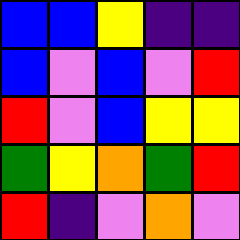[["blue", "blue", "yellow", "indigo", "indigo"], ["blue", "violet", "blue", "violet", "red"], ["red", "violet", "blue", "yellow", "yellow"], ["green", "yellow", "orange", "green", "red"], ["red", "indigo", "violet", "orange", "violet"]]